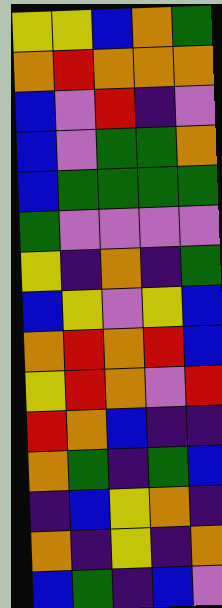[["yellow", "yellow", "blue", "orange", "green"], ["orange", "red", "orange", "orange", "orange"], ["blue", "violet", "red", "indigo", "violet"], ["blue", "violet", "green", "green", "orange"], ["blue", "green", "green", "green", "green"], ["green", "violet", "violet", "violet", "violet"], ["yellow", "indigo", "orange", "indigo", "green"], ["blue", "yellow", "violet", "yellow", "blue"], ["orange", "red", "orange", "red", "blue"], ["yellow", "red", "orange", "violet", "red"], ["red", "orange", "blue", "indigo", "indigo"], ["orange", "green", "indigo", "green", "blue"], ["indigo", "blue", "yellow", "orange", "indigo"], ["orange", "indigo", "yellow", "indigo", "orange"], ["blue", "green", "indigo", "blue", "violet"]]